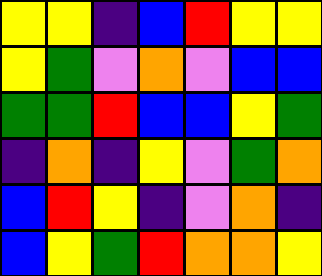[["yellow", "yellow", "indigo", "blue", "red", "yellow", "yellow"], ["yellow", "green", "violet", "orange", "violet", "blue", "blue"], ["green", "green", "red", "blue", "blue", "yellow", "green"], ["indigo", "orange", "indigo", "yellow", "violet", "green", "orange"], ["blue", "red", "yellow", "indigo", "violet", "orange", "indigo"], ["blue", "yellow", "green", "red", "orange", "orange", "yellow"]]